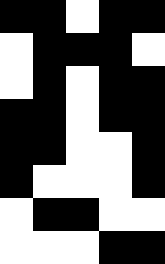[["black", "black", "white", "black", "black"], ["white", "black", "black", "black", "white"], ["white", "black", "white", "black", "black"], ["black", "black", "white", "black", "black"], ["black", "black", "white", "white", "black"], ["black", "white", "white", "white", "black"], ["white", "black", "black", "white", "white"], ["white", "white", "white", "black", "black"]]